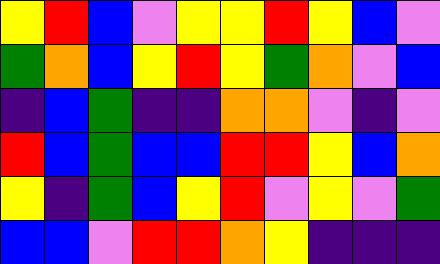[["yellow", "red", "blue", "violet", "yellow", "yellow", "red", "yellow", "blue", "violet"], ["green", "orange", "blue", "yellow", "red", "yellow", "green", "orange", "violet", "blue"], ["indigo", "blue", "green", "indigo", "indigo", "orange", "orange", "violet", "indigo", "violet"], ["red", "blue", "green", "blue", "blue", "red", "red", "yellow", "blue", "orange"], ["yellow", "indigo", "green", "blue", "yellow", "red", "violet", "yellow", "violet", "green"], ["blue", "blue", "violet", "red", "red", "orange", "yellow", "indigo", "indigo", "indigo"]]